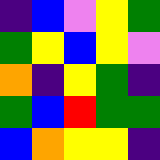[["indigo", "blue", "violet", "yellow", "green"], ["green", "yellow", "blue", "yellow", "violet"], ["orange", "indigo", "yellow", "green", "indigo"], ["green", "blue", "red", "green", "green"], ["blue", "orange", "yellow", "yellow", "indigo"]]